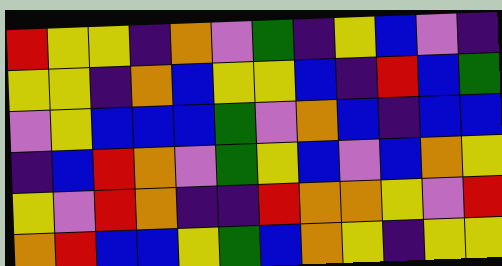[["red", "yellow", "yellow", "indigo", "orange", "violet", "green", "indigo", "yellow", "blue", "violet", "indigo"], ["yellow", "yellow", "indigo", "orange", "blue", "yellow", "yellow", "blue", "indigo", "red", "blue", "green"], ["violet", "yellow", "blue", "blue", "blue", "green", "violet", "orange", "blue", "indigo", "blue", "blue"], ["indigo", "blue", "red", "orange", "violet", "green", "yellow", "blue", "violet", "blue", "orange", "yellow"], ["yellow", "violet", "red", "orange", "indigo", "indigo", "red", "orange", "orange", "yellow", "violet", "red"], ["orange", "red", "blue", "blue", "yellow", "green", "blue", "orange", "yellow", "indigo", "yellow", "yellow"]]